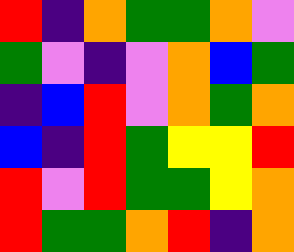[["red", "indigo", "orange", "green", "green", "orange", "violet"], ["green", "violet", "indigo", "violet", "orange", "blue", "green"], ["indigo", "blue", "red", "violet", "orange", "green", "orange"], ["blue", "indigo", "red", "green", "yellow", "yellow", "red"], ["red", "violet", "red", "green", "green", "yellow", "orange"], ["red", "green", "green", "orange", "red", "indigo", "orange"]]